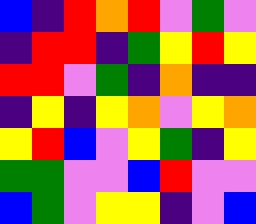[["blue", "indigo", "red", "orange", "red", "violet", "green", "violet"], ["indigo", "red", "red", "indigo", "green", "yellow", "red", "yellow"], ["red", "red", "violet", "green", "indigo", "orange", "indigo", "indigo"], ["indigo", "yellow", "indigo", "yellow", "orange", "violet", "yellow", "orange"], ["yellow", "red", "blue", "violet", "yellow", "green", "indigo", "yellow"], ["green", "green", "violet", "violet", "blue", "red", "violet", "violet"], ["blue", "green", "violet", "yellow", "yellow", "indigo", "violet", "blue"]]